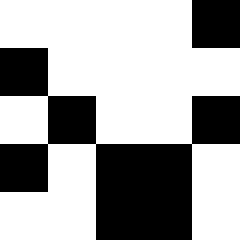[["white", "white", "white", "white", "black"], ["black", "white", "white", "white", "white"], ["white", "black", "white", "white", "black"], ["black", "white", "black", "black", "white"], ["white", "white", "black", "black", "white"]]